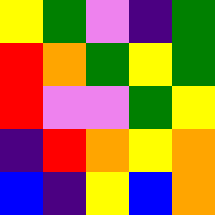[["yellow", "green", "violet", "indigo", "green"], ["red", "orange", "green", "yellow", "green"], ["red", "violet", "violet", "green", "yellow"], ["indigo", "red", "orange", "yellow", "orange"], ["blue", "indigo", "yellow", "blue", "orange"]]